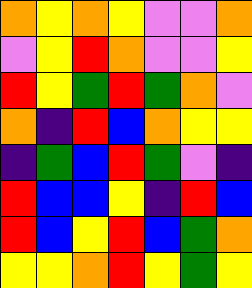[["orange", "yellow", "orange", "yellow", "violet", "violet", "orange"], ["violet", "yellow", "red", "orange", "violet", "violet", "yellow"], ["red", "yellow", "green", "red", "green", "orange", "violet"], ["orange", "indigo", "red", "blue", "orange", "yellow", "yellow"], ["indigo", "green", "blue", "red", "green", "violet", "indigo"], ["red", "blue", "blue", "yellow", "indigo", "red", "blue"], ["red", "blue", "yellow", "red", "blue", "green", "orange"], ["yellow", "yellow", "orange", "red", "yellow", "green", "yellow"]]